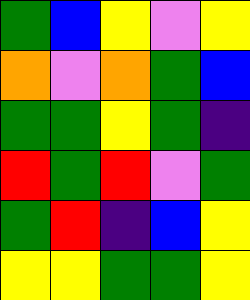[["green", "blue", "yellow", "violet", "yellow"], ["orange", "violet", "orange", "green", "blue"], ["green", "green", "yellow", "green", "indigo"], ["red", "green", "red", "violet", "green"], ["green", "red", "indigo", "blue", "yellow"], ["yellow", "yellow", "green", "green", "yellow"]]